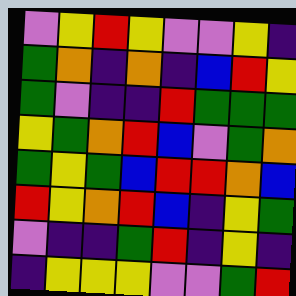[["violet", "yellow", "red", "yellow", "violet", "violet", "yellow", "indigo"], ["green", "orange", "indigo", "orange", "indigo", "blue", "red", "yellow"], ["green", "violet", "indigo", "indigo", "red", "green", "green", "green"], ["yellow", "green", "orange", "red", "blue", "violet", "green", "orange"], ["green", "yellow", "green", "blue", "red", "red", "orange", "blue"], ["red", "yellow", "orange", "red", "blue", "indigo", "yellow", "green"], ["violet", "indigo", "indigo", "green", "red", "indigo", "yellow", "indigo"], ["indigo", "yellow", "yellow", "yellow", "violet", "violet", "green", "red"]]